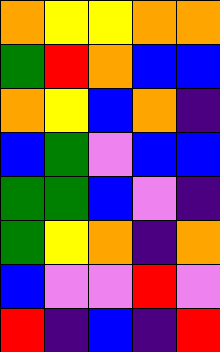[["orange", "yellow", "yellow", "orange", "orange"], ["green", "red", "orange", "blue", "blue"], ["orange", "yellow", "blue", "orange", "indigo"], ["blue", "green", "violet", "blue", "blue"], ["green", "green", "blue", "violet", "indigo"], ["green", "yellow", "orange", "indigo", "orange"], ["blue", "violet", "violet", "red", "violet"], ["red", "indigo", "blue", "indigo", "red"]]